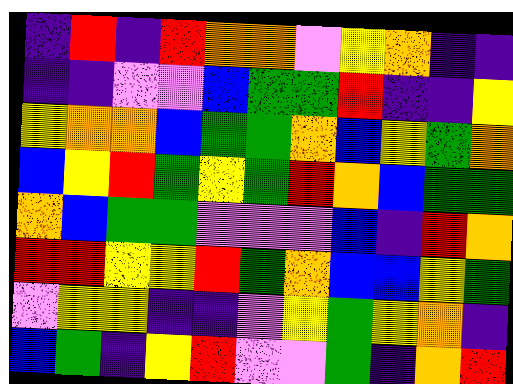[["indigo", "red", "indigo", "red", "orange", "orange", "violet", "yellow", "orange", "indigo", "indigo"], ["indigo", "indigo", "violet", "violet", "blue", "green", "green", "red", "indigo", "indigo", "yellow"], ["yellow", "orange", "orange", "blue", "green", "green", "orange", "blue", "yellow", "green", "orange"], ["blue", "yellow", "red", "green", "yellow", "green", "red", "orange", "blue", "green", "green"], ["orange", "blue", "green", "green", "violet", "violet", "violet", "blue", "indigo", "red", "orange"], ["red", "red", "yellow", "yellow", "red", "green", "orange", "blue", "blue", "yellow", "green"], ["violet", "yellow", "yellow", "indigo", "indigo", "violet", "yellow", "green", "yellow", "orange", "indigo"], ["blue", "green", "indigo", "yellow", "red", "violet", "violet", "green", "indigo", "orange", "red"]]